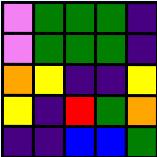[["violet", "green", "green", "green", "indigo"], ["violet", "green", "green", "green", "indigo"], ["orange", "yellow", "indigo", "indigo", "yellow"], ["yellow", "indigo", "red", "green", "orange"], ["indigo", "indigo", "blue", "blue", "green"]]